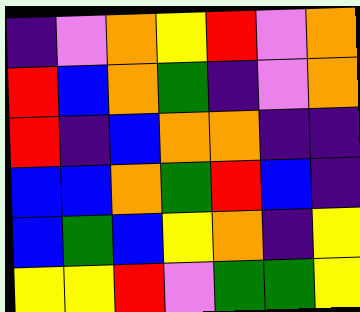[["indigo", "violet", "orange", "yellow", "red", "violet", "orange"], ["red", "blue", "orange", "green", "indigo", "violet", "orange"], ["red", "indigo", "blue", "orange", "orange", "indigo", "indigo"], ["blue", "blue", "orange", "green", "red", "blue", "indigo"], ["blue", "green", "blue", "yellow", "orange", "indigo", "yellow"], ["yellow", "yellow", "red", "violet", "green", "green", "yellow"]]